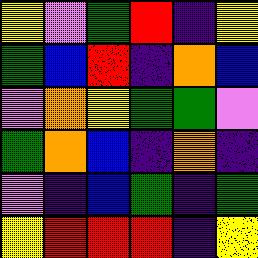[["yellow", "violet", "green", "red", "indigo", "yellow"], ["green", "blue", "red", "indigo", "orange", "blue"], ["violet", "orange", "yellow", "green", "green", "violet"], ["green", "orange", "blue", "indigo", "orange", "indigo"], ["violet", "indigo", "blue", "green", "indigo", "green"], ["yellow", "red", "red", "red", "indigo", "yellow"]]